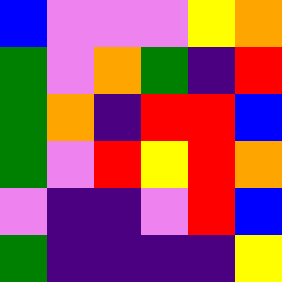[["blue", "violet", "violet", "violet", "yellow", "orange"], ["green", "violet", "orange", "green", "indigo", "red"], ["green", "orange", "indigo", "red", "red", "blue"], ["green", "violet", "red", "yellow", "red", "orange"], ["violet", "indigo", "indigo", "violet", "red", "blue"], ["green", "indigo", "indigo", "indigo", "indigo", "yellow"]]